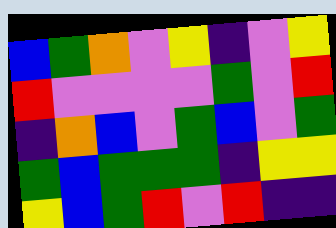[["blue", "green", "orange", "violet", "yellow", "indigo", "violet", "yellow"], ["red", "violet", "violet", "violet", "violet", "green", "violet", "red"], ["indigo", "orange", "blue", "violet", "green", "blue", "violet", "green"], ["green", "blue", "green", "green", "green", "indigo", "yellow", "yellow"], ["yellow", "blue", "green", "red", "violet", "red", "indigo", "indigo"]]